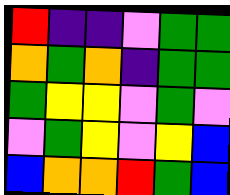[["red", "indigo", "indigo", "violet", "green", "green"], ["orange", "green", "orange", "indigo", "green", "green"], ["green", "yellow", "yellow", "violet", "green", "violet"], ["violet", "green", "yellow", "violet", "yellow", "blue"], ["blue", "orange", "orange", "red", "green", "blue"]]